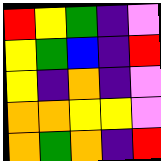[["red", "yellow", "green", "indigo", "violet"], ["yellow", "green", "blue", "indigo", "red"], ["yellow", "indigo", "orange", "indigo", "violet"], ["orange", "orange", "yellow", "yellow", "violet"], ["orange", "green", "orange", "indigo", "red"]]